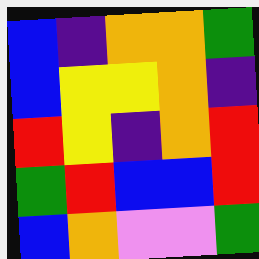[["blue", "indigo", "orange", "orange", "green"], ["blue", "yellow", "yellow", "orange", "indigo"], ["red", "yellow", "indigo", "orange", "red"], ["green", "red", "blue", "blue", "red"], ["blue", "orange", "violet", "violet", "green"]]